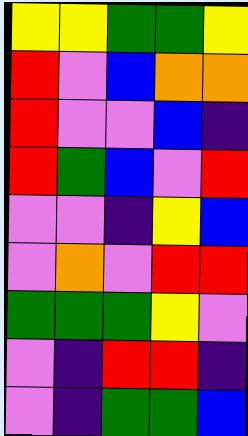[["yellow", "yellow", "green", "green", "yellow"], ["red", "violet", "blue", "orange", "orange"], ["red", "violet", "violet", "blue", "indigo"], ["red", "green", "blue", "violet", "red"], ["violet", "violet", "indigo", "yellow", "blue"], ["violet", "orange", "violet", "red", "red"], ["green", "green", "green", "yellow", "violet"], ["violet", "indigo", "red", "red", "indigo"], ["violet", "indigo", "green", "green", "blue"]]